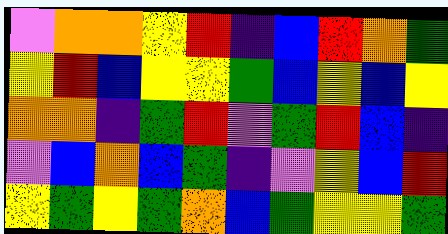[["violet", "orange", "orange", "yellow", "red", "indigo", "blue", "red", "orange", "green"], ["yellow", "red", "blue", "yellow", "yellow", "green", "blue", "yellow", "blue", "yellow"], ["orange", "orange", "indigo", "green", "red", "violet", "green", "red", "blue", "indigo"], ["violet", "blue", "orange", "blue", "green", "indigo", "violet", "yellow", "blue", "red"], ["yellow", "green", "yellow", "green", "orange", "blue", "green", "yellow", "yellow", "green"]]